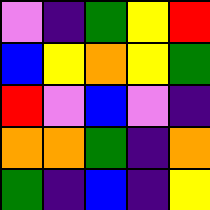[["violet", "indigo", "green", "yellow", "red"], ["blue", "yellow", "orange", "yellow", "green"], ["red", "violet", "blue", "violet", "indigo"], ["orange", "orange", "green", "indigo", "orange"], ["green", "indigo", "blue", "indigo", "yellow"]]